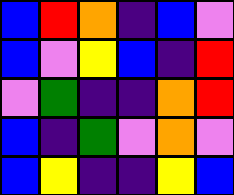[["blue", "red", "orange", "indigo", "blue", "violet"], ["blue", "violet", "yellow", "blue", "indigo", "red"], ["violet", "green", "indigo", "indigo", "orange", "red"], ["blue", "indigo", "green", "violet", "orange", "violet"], ["blue", "yellow", "indigo", "indigo", "yellow", "blue"]]